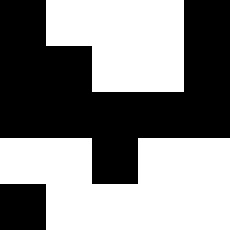[["black", "white", "white", "white", "black"], ["black", "black", "white", "white", "black"], ["black", "black", "black", "black", "black"], ["white", "white", "black", "white", "white"], ["black", "white", "white", "white", "white"]]